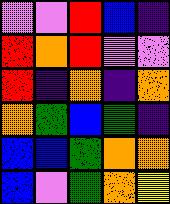[["violet", "violet", "red", "blue", "indigo"], ["red", "orange", "red", "violet", "violet"], ["red", "indigo", "orange", "indigo", "orange"], ["orange", "green", "blue", "green", "indigo"], ["blue", "blue", "green", "orange", "orange"], ["blue", "violet", "green", "orange", "yellow"]]